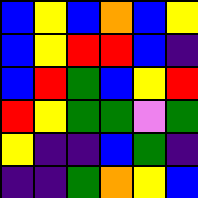[["blue", "yellow", "blue", "orange", "blue", "yellow"], ["blue", "yellow", "red", "red", "blue", "indigo"], ["blue", "red", "green", "blue", "yellow", "red"], ["red", "yellow", "green", "green", "violet", "green"], ["yellow", "indigo", "indigo", "blue", "green", "indigo"], ["indigo", "indigo", "green", "orange", "yellow", "blue"]]